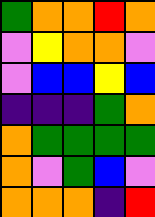[["green", "orange", "orange", "red", "orange"], ["violet", "yellow", "orange", "orange", "violet"], ["violet", "blue", "blue", "yellow", "blue"], ["indigo", "indigo", "indigo", "green", "orange"], ["orange", "green", "green", "green", "green"], ["orange", "violet", "green", "blue", "violet"], ["orange", "orange", "orange", "indigo", "red"]]